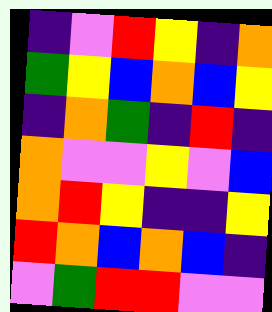[["indigo", "violet", "red", "yellow", "indigo", "orange"], ["green", "yellow", "blue", "orange", "blue", "yellow"], ["indigo", "orange", "green", "indigo", "red", "indigo"], ["orange", "violet", "violet", "yellow", "violet", "blue"], ["orange", "red", "yellow", "indigo", "indigo", "yellow"], ["red", "orange", "blue", "orange", "blue", "indigo"], ["violet", "green", "red", "red", "violet", "violet"]]